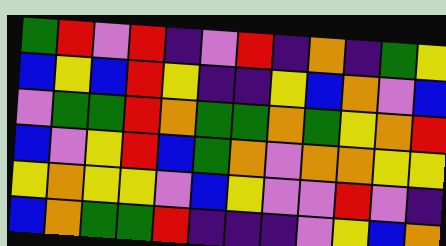[["green", "red", "violet", "red", "indigo", "violet", "red", "indigo", "orange", "indigo", "green", "yellow"], ["blue", "yellow", "blue", "red", "yellow", "indigo", "indigo", "yellow", "blue", "orange", "violet", "blue"], ["violet", "green", "green", "red", "orange", "green", "green", "orange", "green", "yellow", "orange", "red"], ["blue", "violet", "yellow", "red", "blue", "green", "orange", "violet", "orange", "orange", "yellow", "yellow"], ["yellow", "orange", "yellow", "yellow", "violet", "blue", "yellow", "violet", "violet", "red", "violet", "indigo"], ["blue", "orange", "green", "green", "red", "indigo", "indigo", "indigo", "violet", "yellow", "blue", "orange"]]